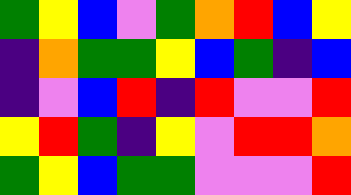[["green", "yellow", "blue", "violet", "green", "orange", "red", "blue", "yellow"], ["indigo", "orange", "green", "green", "yellow", "blue", "green", "indigo", "blue"], ["indigo", "violet", "blue", "red", "indigo", "red", "violet", "violet", "red"], ["yellow", "red", "green", "indigo", "yellow", "violet", "red", "red", "orange"], ["green", "yellow", "blue", "green", "green", "violet", "violet", "violet", "red"]]